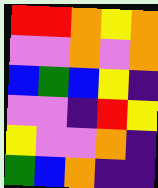[["red", "red", "orange", "yellow", "orange"], ["violet", "violet", "orange", "violet", "orange"], ["blue", "green", "blue", "yellow", "indigo"], ["violet", "violet", "indigo", "red", "yellow"], ["yellow", "violet", "violet", "orange", "indigo"], ["green", "blue", "orange", "indigo", "indigo"]]